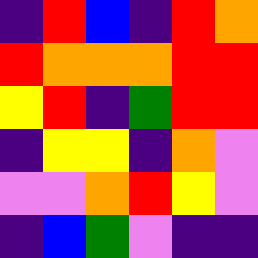[["indigo", "red", "blue", "indigo", "red", "orange"], ["red", "orange", "orange", "orange", "red", "red"], ["yellow", "red", "indigo", "green", "red", "red"], ["indigo", "yellow", "yellow", "indigo", "orange", "violet"], ["violet", "violet", "orange", "red", "yellow", "violet"], ["indigo", "blue", "green", "violet", "indigo", "indigo"]]